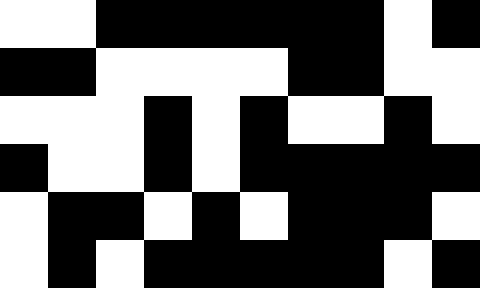[["white", "white", "black", "black", "black", "black", "black", "black", "white", "black"], ["black", "black", "white", "white", "white", "white", "black", "black", "white", "white"], ["white", "white", "white", "black", "white", "black", "white", "white", "black", "white"], ["black", "white", "white", "black", "white", "black", "black", "black", "black", "black"], ["white", "black", "black", "white", "black", "white", "black", "black", "black", "white"], ["white", "black", "white", "black", "black", "black", "black", "black", "white", "black"]]